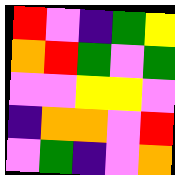[["red", "violet", "indigo", "green", "yellow"], ["orange", "red", "green", "violet", "green"], ["violet", "violet", "yellow", "yellow", "violet"], ["indigo", "orange", "orange", "violet", "red"], ["violet", "green", "indigo", "violet", "orange"]]